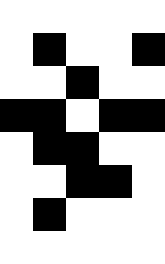[["white", "white", "white", "white", "white"], ["white", "black", "white", "white", "black"], ["white", "white", "black", "white", "white"], ["black", "black", "white", "black", "black"], ["white", "black", "black", "white", "white"], ["white", "white", "black", "black", "white"], ["white", "black", "white", "white", "white"], ["white", "white", "white", "white", "white"]]